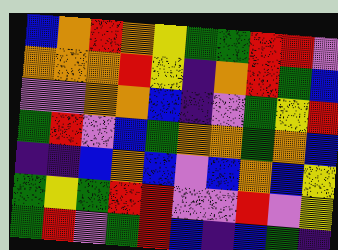[["blue", "orange", "red", "orange", "yellow", "green", "green", "red", "red", "violet"], ["orange", "orange", "orange", "red", "yellow", "indigo", "orange", "red", "green", "blue"], ["violet", "violet", "orange", "orange", "blue", "indigo", "violet", "green", "yellow", "red"], ["green", "red", "violet", "blue", "green", "orange", "orange", "green", "orange", "blue"], ["indigo", "indigo", "blue", "orange", "blue", "violet", "blue", "orange", "blue", "yellow"], ["green", "yellow", "green", "red", "red", "violet", "violet", "red", "violet", "yellow"], ["green", "red", "violet", "green", "red", "blue", "indigo", "blue", "green", "indigo"]]